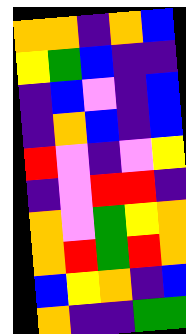[["orange", "orange", "indigo", "orange", "blue"], ["yellow", "green", "blue", "indigo", "indigo"], ["indigo", "blue", "violet", "indigo", "blue"], ["indigo", "orange", "blue", "indigo", "blue"], ["red", "violet", "indigo", "violet", "yellow"], ["indigo", "violet", "red", "red", "indigo"], ["orange", "violet", "green", "yellow", "orange"], ["orange", "red", "green", "red", "orange"], ["blue", "yellow", "orange", "indigo", "blue"], ["orange", "indigo", "indigo", "green", "green"]]